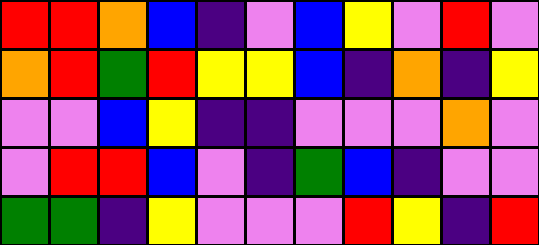[["red", "red", "orange", "blue", "indigo", "violet", "blue", "yellow", "violet", "red", "violet"], ["orange", "red", "green", "red", "yellow", "yellow", "blue", "indigo", "orange", "indigo", "yellow"], ["violet", "violet", "blue", "yellow", "indigo", "indigo", "violet", "violet", "violet", "orange", "violet"], ["violet", "red", "red", "blue", "violet", "indigo", "green", "blue", "indigo", "violet", "violet"], ["green", "green", "indigo", "yellow", "violet", "violet", "violet", "red", "yellow", "indigo", "red"]]